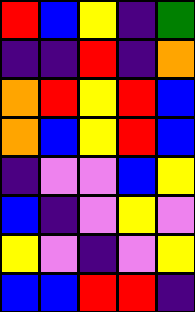[["red", "blue", "yellow", "indigo", "green"], ["indigo", "indigo", "red", "indigo", "orange"], ["orange", "red", "yellow", "red", "blue"], ["orange", "blue", "yellow", "red", "blue"], ["indigo", "violet", "violet", "blue", "yellow"], ["blue", "indigo", "violet", "yellow", "violet"], ["yellow", "violet", "indigo", "violet", "yellow"], ["blue", "blue", "red", "red", "indigo"]]